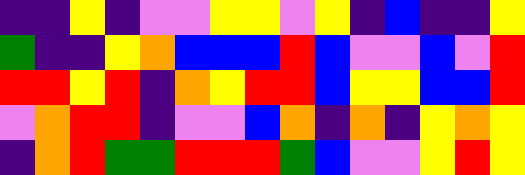[["indigo", "indigo", "yellow", "indigo", "violet", "violet", "yellow", "yellow", "violet", "yellow", "indigo", "blue", "indigo", "indigo", "yellow"], ["green", "indigo", "indigo", "yellow", "orange", "blue", "blue", "blue", "red", "blue", "violet", "violet", "blue", "violet", "red"], ["red", "red", "yellow", "red", "indigo", "orange", "yellow", "red", "red", "blue", "yellow", "yellow", "blue", "blue", "red"], ["violet", "orange", "red", "red", "indigo", "violet", "violet", "blue", "orange", "indigo", "orange", "indigo", "yellow", "orange", "yellow"], ["indigo", "orange", "red", "green", "green", "red", "red", "red", "green", "blue", "violet", "violet", "yellow", "red", "yellow"]]